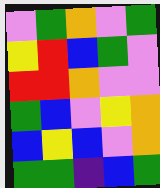[["violet", "green", "orange", "violet", "green"], ["yellow", "red", "blue", "green", "violet"], ["red", "red", "orange", "violet", "violet"], ["green", "blue", "violet", "yellow", "orange"], ["blue", "yellow", "blue", "violet", "orange"], ["green", "green", "indigo", "blue", "green"]]